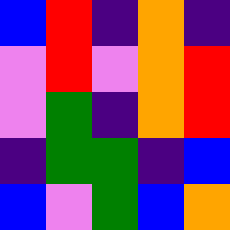[["blue", "red", "indigo", "orange", "indigo"], ["violet", "red", "violet", "orange", "red"], ["violet", "green", "indigo", "orange", "red"], ["indigo", "green", "green", "indigo", "blue"], ["blue", "violet", "green", "blue", "orange"]]